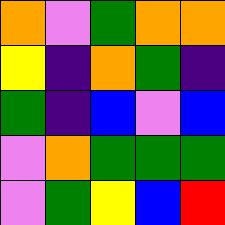[["orange", "violet", "green", "orange", "orange"], ["yellow", "indigo", "orange", "green", "indigo"], ["green", "indigo", "blue", "violet", "blue"], ["violet", "orange", "green", "green", "green"], ["violet", "green", "yellow", "blue", "red"]]